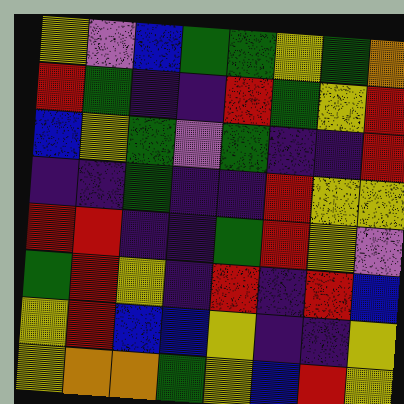[["yellow", "violet", "blue", "green", "green", "yellow", "green", "orange"], ["red", "green", "indigo", "indigo", "red", "green", "yellow", "red"], ["blue", "yellow", "green", "violet", "green", "indigo", "indigo", "red"], ["indigo", "indigo", "green", "indigo", "indigo", "red", "yellow", "yellow"], ["red", "red", "indigo", "indigo", "green", "red", "yellow", "violet"], ["green", "red", "yellow", "indigo", "red", "indigo", "red", "blue"], ["yellow", "red", "blue", "blue", "yellow", "indigo", "indigo", "yellow"], ["yellow", "orange", "orange", "green", "yellow", "blue", "red", "yellow"]]